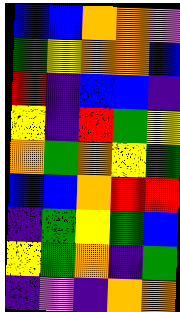[["blue", "blue", "orange", "orange", "violet"], ["green", "yellow", "orange", "orange", "blue"], ["red", "indigo", "blue", "blue", "indigo"], ["yellow", "indigo", "red", "green", "yellow"], ["orange", "green", "orange", "yellow", "green"], ["blue", "blue", "orange", "red", "red"], ["indigo", "green", "yellow", "green", "blue"], ["yellow", "green", "orange", "indigo", "green"], ["indigo", "violet", "indigo", "orange", "orange"]]